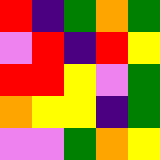[["red", "indigo", "green", "orange", "green"], ["violet", "red", "indigo", "red", "yellow"], ["red", "red", "yellow", "violet", "green"], ["orange", "yellow", "yellow", "indigo", "green"], ["violet", "violet", "green", "orange", "yellow"]]